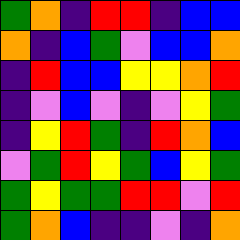[["green", "orange", "indigo", "red", "red", "indigo", "blue", "blue"], ["orange", "indigo", "blue", "green", "violet", "blue", "blue", "orange"], ["indigo", "red", "blue", "blue", "yellow", "yellow", "orange", "red"], ["indigo", "violet", "blue", "violet", "indigo", "violet", "yellow", "green"], ["indigo", "yellow", "red", "green", "indigo", "red", "orange", "blue"], ["violet", "green", "red", "yellow", "green", "blue", "yellow", "green"], ["green", "yellow", "green", "green", "red", "red", "violet", "red"], ["green", "orange", "blue", "indigo", "indigo", "violet", "indigo", "orange"]]